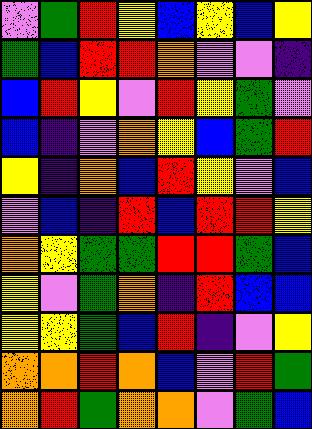[["violet", "green", "red", "yellow", "blue", "yellow", "blue", "yellow"], ["green", "blue", "red", "red", "orange", "violet", "violet", "indigo"], ["blue", "red", "yellow", "violet", "red", "yellow", "green", "violet"], ["blue", "indigo", "violet", "orange", "yellow", "blue", "green", "red"], ["yellow", "indigo", "orange", "blue", "red", "yellow", "violet", "blue"], ["violet", "blue", "indigo", "red", "blue", "red", "red", "yellow"], ["orange", "yellow", "green", "green", "red", "red", "green", "blue"], ["yellow", "violet", "green", "orange", "indigo", "red", "blue", "blue"], ["yellow", "yellow", "green", "blue", "red", "indigo", "violet", "yellow"], ["orange", "orange", "red", "orange", "blue", "violet", "red", "green"], ["orange", "red", "green", "orange", "orange", "violet", "green", "blue"]]